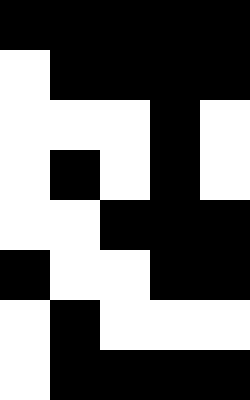[["black", "black", "black", "black", "black"], ["white", "black", "black", "black", "black"], ["white", "white", "white", "black", "white"], ["white", "black", "white", "black", "white"], ["white", "white", "black", "black", "black"], ["black", "white", "white", "black", "black"], ["white", "black", "white", "white", "white"], ["white", "black", "black", "black", "black"]]